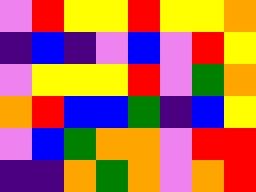[["violet", "red", "yellow", "yellow", "red", "yellow", "yellow", "orange"], ["indigo", "blue", "indigo", "violet", "blue", "violet", "red", "yellow"], ["violet", "yellow", "yellow", "yellow", "red", "violet", "green", "orange"], ["orange", "red", "blue", "blue", "green", "indigo", "blue", "yellow"], ["violet", "blue", "green", "orange", "orange", "violet", "red", "red"], ["indigo", "indigo", "orange", "green", "orange", "violet", "orange", "red"]]